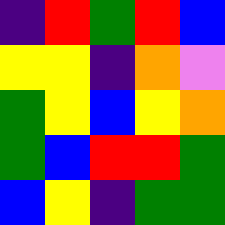[["indigo", "red", "green", "red", "blue"], ["yellow", "yellow", "indigo", "orange", "violet"], ["green", "yellow", "blue", "yellow", "orange"], ["green", "blue", "red", "red", "green"], ["blue", "yellow", "indigo", "green", "green"]]